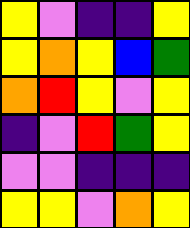[["yellow", "violet", "indigo", "indigo", "yellow"], ["yellow", "orange", "yellow", "blue", "green"], ["orange", "red", "yellow", "violet", "yellow"], ["indigo", "violet", "red", "green", "yellow"], ["violet", "violet", "indigo", "indigo", "indigo"], ["yellow", "yellow", "violet", "orange", "yellow"]]